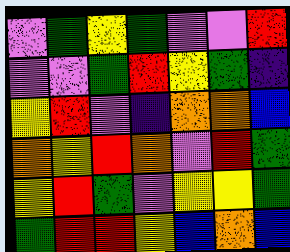[["violet", "green", "yellow", "green", "violet", "violet", "red"], ["violet", "violet", "green", "red", "yellow", "green", "indigo"], ["yellow", "red", "violet", "indigo", "orange", "orange", "blue"], ["orange", "yellow", "red", "orange", "violet", "red", "green"], ["yellow", "red", "green", "violet", "yellow", "yellow", "green"], ["green", "red", "red", "yellow", "blue", "orange", "blue"]]